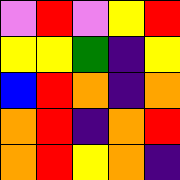[["violet", "red", "violet", "yellow", "red"], ["yellow", "yellow", "green", "indigo", "yellow"], ["blue", "red", "orange", "indigo", "orange"], ["orange", "red", "indigo", "orange", "red"], ["orange", "red", "yellow", "orange", "indigo"]]